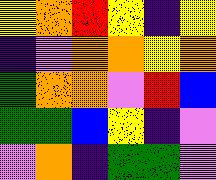[["yellow", "orange", "red", "yellow", "indigo", "yellow"], ["indigo", "violet", "orange", "orange", "yellow", "orange"], ["green", "orange", "orange", "violet", "red", "blue"], ["green", "green", "blue", "yellow", "indigo", "violet"], ["violet", "orange", "indigo", "green", "green", "violet"]]